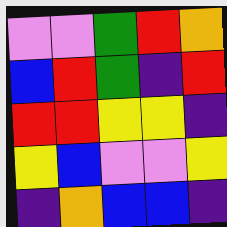[["violet", "violet", "green", "red", "orange"], ["blue", "red", "green", "indigo", "red"], ["red", "red", "yellow", "yellow", "indigo"], ["yellow", "blue", "violet", "violet", "yellow"], ["indigo", "orange", "blue", "blue", "indigo"]]